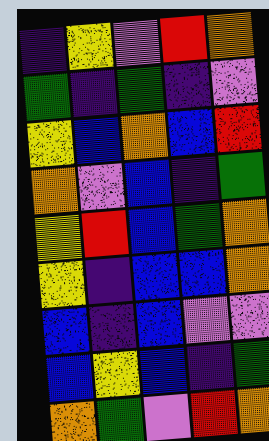[["indigo", "yellow", "violet", "red", "orange"], ["green", "indigo", "green", "indigo", "violet"], ["yellow", "blue", "orange", "blue", "red"], ["orange", "violet", "blue", "indigo", "green"], ["yellow", "red", "blue", "green", "orange"], ["yellow", "indigo", "blue", "blue", "orange"], ["blue", "indigo", "blue", "violet", "violet"], ["blue", "yellow", "blue", "indigo", "green"], ["orange", "green", "violet", "red", "orange"]]